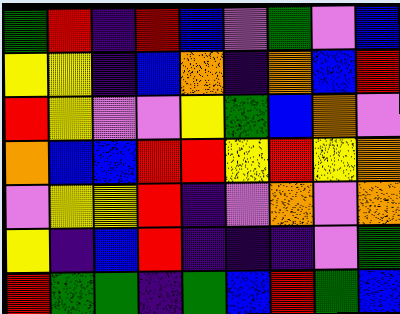[["green", "red", "indigo", "red", "blue", "violet", "green", "violet", "blue"], ["yellow", "yellow", "indigo", "blue", "orange", "indigo", "orange", "blue", "red"], ["red", "yellow", "violet", "violet", "yellow", "green", "blue", "orange", "violet"], ["orange", "blue", "blue", "red", "red", "yellow", "red", "yellow", "orange"], ["violet", "yellow", "yellow", "red", "indigo", "violet", "orange", "violet", "orange"], ["yellow", "indigo", "blue", "red", "indigo", "indigo", "indigo", "violet", "green"], ["red", "green", "green", "indigo", "green", "blue", "red", "green", "blue"]]